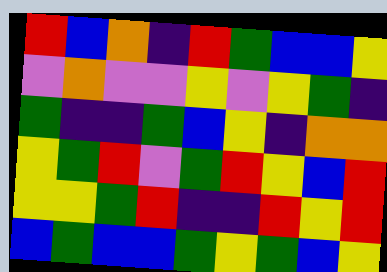[["red", "blue", "orange", "indigo", "red", "green", "blue", "blue", "yellow"], ["violet", "orange", "violet", "violet", "yellow", "violet", "yellow", "green", "indigo"], ["green", "indigo", "indigo", "green", "blue", "yellow", "indigo", "orange", "orange"], ["yellow", "green", "red", "violet", "green", "red", "yellow", "blue", "red"], ["yellow", "yellow", "green", "red", "indigo", "indigo", "red", "yellow", "red"], ["blue", "green", "blue", "blue", "green", "yellow", "green", "blue", "yellow"]]